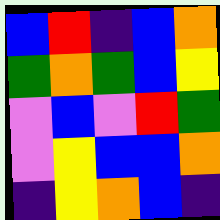[["blue", "red", "indigo", "blue", "orange"], ["green", "orange", "green", "blue", "yellow"], ["violet", "blue", "violet", "red", "green"], ["violet", "yellow", "blue", "blue", "orange"], ["indigo", "yellow", "orange", "blue", "indigo"]]